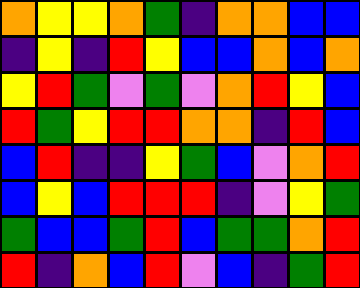[["orange", "yellow", "yellow", "orange", "green", "indigo", "orange", "orange", "blue", "blue"], ["indigo", "yellow", "indigo", "red", "yellow", "blue", "blue", "orange", "blue", "orange"], ["yellow", "red", "green", "violet", "green", "violet", "orange", "red", "yellow", "blue"], ["red", "green", "yellow", "red", "red", "orange", "orange", "indigo", "red", "blue"], ["blue", "red", "indigo", "indigo", "yellow", "green", "blue", "violet", "orange", "red"], ["blue", "yellow", "blue", "red", "red", "red", "indigo", "violet", "yellow", "green"], ["green", "blue", "blue", "green", "red", "blue", "green", "green", "orange", "red"], ["red", "indigo", "orange", "blue", "red", "violet", "blue", "indigo", "green", "red"]]